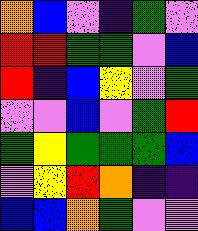[["orange", "blue", "violet", "indigo", "green", "violet"], ["red", "red", "green", "green", "violet", "blue"], ["red", "indigo", "blue", "yellow", "violet", "green"], ["violet", "violet", "blue", "violet", "green", "red"], ["green", "yellow", "green", "green", "green", "blue"], ["violet", "yellow", "red", "orange", "indigo", "indigo"], ["blue", "blue", "orange", "green", "violet", "violet"]]